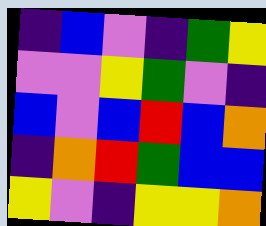[["indigo", "blue", "violet", "indigo", "green", "yellow"], ["violet", "violet", "yellow", "green", "violet", "indigo"], ["blue", "violet", "blue", "red", "blue", "orange"], ["indigo", "orange", "red", "green", "blue", "blue"], ["yellow", "violet", "indigo", "yellow", "yellow", "orange"]]